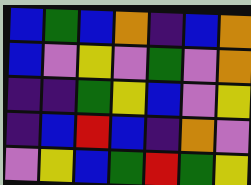[["blue", "green", "blue", "orange", "indigo", "blue", "orange"], ["blue", "violet", "yellow", "violet", "green", "violet", "orange"], ["indigo", "indigo", "green", "yellow", "blue", "violet", "yellow"], ["indigo", "blue", "red", "blue", "indigo", "orange", "violet"], ["violet", "yellow", "blue", "green", "red", "green", "yellow"]]